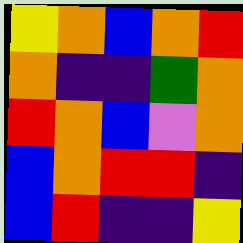[["yellow", "orange", "blue", "orange", "red"], ["orange", "indigo", "indigo", "green", "orange"], ["red", "orange", "blue", "violet", "orange"], ["blue", "orange", "red", "red", "indigo"], ["blue", "red", "indigo", "indigo", "yellow"]]